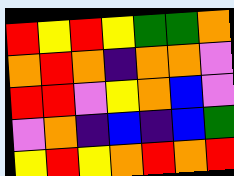[["red", "yellow", "red", "yellow", "green", "green", "orange"], ["orange", "red", "orange", "indigo", "orange", "orange", "violet"], ["red", "red", "violet", "yellow", "orange", "blue", "violet"], ["violet", "orange", "indigo", "blue", "indigo", "blue", "green"], ["yellow", "red", "yellow", "orange", "red", "orange", "red"]]